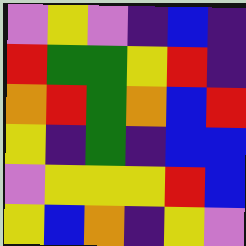[["violet", "yellow", "violet", "indigo", "blue", "indigo"], ["red", "green", "green", "yellow", "red", "indigo"], ["orange", "red", "green", "orange", "blue", "red"], ["yellow", "indigo", "green", "indigo", "blue", "blue"], ["violet", "yellow", "yellow", "yellow", "red", "blue"], ["yellow", "blue", "orange", "indigo", "yellow", "violet"]]